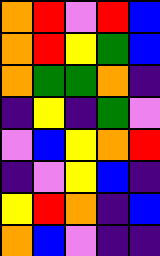[["orange", "red", "violet", "red", "blue"], ["orange", "red", "yellow", "green", "blue"], ["orange", "green", "green", "orange", "indigo"], ["indigo", "yellow", "indigo", "green", "violet"], ["violet", "blue", "yellow", "orange", "red"], ["indigo", "violet", "yellow", "blue", "indigo"], ["yellow", "red", "orange", "indigo", "blue"], ["orange", "blue", "violet", "indigo", "indigo"]]